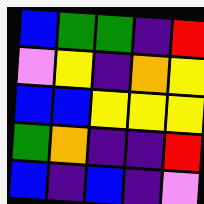[["blue", "green", "green", "indigo", "red"], ["violet", "yellow", "indigo", "orange", "yellow"], ["blue", "blue", "yellow", "yellow", "yellow"], ["green", "orange", "indigo", "indigo", "red"], ["blue", "indigo", "blue", "indigo", "violet"]]